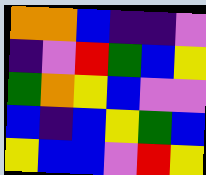[["orange", "orange", "blue", "indigo", "indigo", "violet"], ["indigo", "violet", "red", "green", "blue", "yellow"], ["green", "orange", "yellow", "blue", "violet", "violet"], ["blue", "indigo", "blue", "yellow", "green", "blue"], ["yellow", "blue", "blue", "violet", "red", "yellow"]]